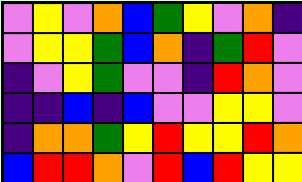[["violet", "yellow", "violet", "orange", "blue", "green", "yellow", "violet", "orange", "indigo"], ["violet", "yellow", "yellow", "green", "blue", "orange", "indigo", "green", "red", "violet"], ["indigo", "violet", "yellow", "green", "violet", "violet", "indigo", "red", "orange", "violet"], ["indigo", "indigo", "blue", "indigo", "blue", "violet", "violet", "yellow", "yellow", "violet"], ["indigo", "orange", "orange", "green", "yellow", "red", "yellow", "yellow", "red", "orange"], ["blue", "red", "red", "orange", "violet", "red", "blue", "red", "yellow", "yellow"]]